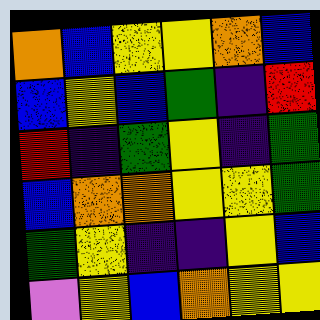[["orange", "blue", "yellow", "yellow", "orange", "blue"], ["blue", "yellow", "blue", "green", "indigo", "red"], ["red", "indigo", "green", "yellow", "indigo", "green"], ["blue", "orange", "orange", "yellow", "yellow", "green"], ["green", "yellow", "indigo", "indigo", "yellow", "blue"], ["violet", "yellow", "blue", "orange", "yellow", "yellow"]]